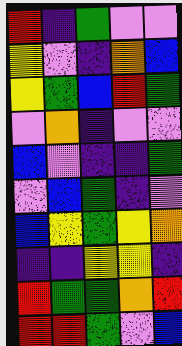[["red", "indigo", "green", "violet", "violet"], ["yellow", "violet", "indigo", "orange", "blue"], ["yellow", "green", "blue", "red", "green"], ["violet", "orange", "indigo", "violet", "violet"], ["blue", "violet", "indigo", "indigo", "green"], ["violet", "blue", "green", "indigo", "violet"], ["blue", "yellow", "green", "yellow", "orange"], ["indigo", "indigo", "yellow", "yellow", "indigo"], ["red", "green", "green", "orange", "red"], ["red", "red", "green", "violet", "blue"]]